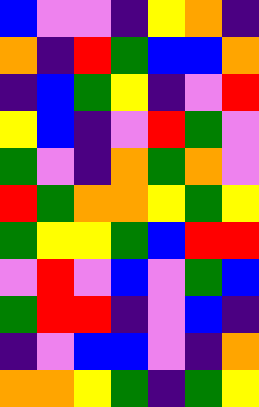[["blue", "violet", "violet", "indigo", "yellow", "orange", "indigo"], ["orange", "indigo", "red", "green", "blue", "blue", "orange"], ["indigo", "blue", "green", "yellow", "indigo", "violet", "red"], ["yellow", "blue", "indigo", "violet", "red", "green", "violet"], ["green", "violet", "indigo", "orange", "green", "orange", "violet"], ["red", "green", "orange", "orange", "yellow", "green", "yellow"], ["green", "yellow", "yellow", "green", "blue", "red", "red"], ["violet", "red", "violet", "blue", "violet", "green", "blue"], ["green", "red", "red", "indigo", "violet", "blue", "indigo"], ["indigo", "violet", "blue", "blue", "violet", "indigo", "orange"], ["orange", "orange", "yellow", "green", "indigo", "green", "yellow"]]